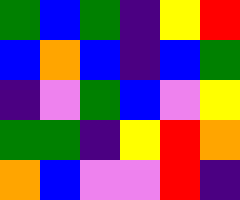[["green", "blue", "green", "indigo", "yellow", "red"], ["blue", "orange", "blue", "indigo", "blue", "green"], ["indigo", "violet", "green", "blue", "violet", "yellow"], ["green", "green", "indigo", "yellow", "red", "orange"], ["orange", "blue", "violet", "violet", "red", "indigo"]]